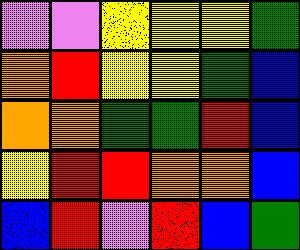[["violet", "violet", "yellow", "yellow", "yellow", "green"], ["orange", "red", "yellow", "yellow", "green", "blue"], ["orange", "orange", "green", "green", "red", "blue"], ["yellow", "red", "red", "orange", "orange", "blue"], ["blue", "red", "violet", "red", "blue", "green"]]